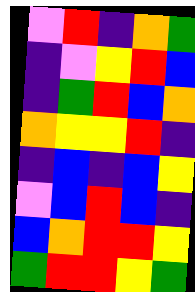[["violet", "red", "indigo", "orange", "green"], ["indigo", "violet", "yellow", "red", "blue"], ["indigo", "green", "red", "blue", "orange"], ["orange", "yellow", "yellow", "red", "indigo"], ["indigo", "blue", "indigo", "blue", "yellow"], ["violet", "blue", "red", "blue", "indigo"], ["blue", "orange", "red", "red", "yellow"], ["green", "red", "red", "yellow", "green"]]